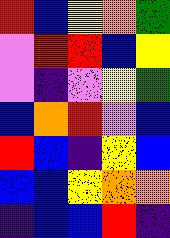[["red", "blue", "yellow", "orange", "green"], ["violet", "red", "red", "blue", "yellow"], ["violet", "indigo", "violet", "yellow", "green"], ["blue", "orange", "red", "violet", "blue"], ["red", "blue", "indigo", "yellow", "blue"], ["blue", "blue", "yellow", "orange", "orange"], ["indigo", "blue", "blue", "red", "indigo"]]